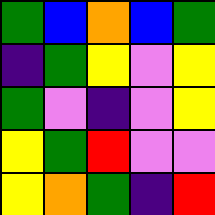[["green", "blue", "orange", "blue", "green"], ["indigo", "green", "yellow", "violet", "yellow"], ["green", "violet", "indigo", "violet", "yellow"], ["yellow", "green", "red", "violet", "violet"], ["yellow", "orange", "green", "indigo", "red"]]